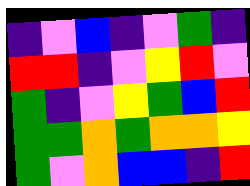[["indigo", "violet", "blue", "indigo", "violet", "green", "indigo"], ["red", "red", "indigo", "violet", "yellow", "red", "violet"], ["green", "indigo", "violet", "yellow", "green", "blue", "red"], ["green", "green", "orange", "green", "orange", "orange", "yellow"], ["green", "violet", "orange", "blue", "blue", "indigo", "red"]]